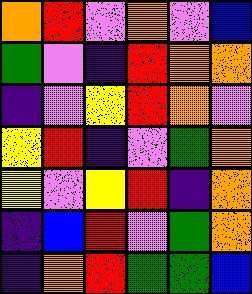[["orange", "red", "violet", "orange", "violet", "blue"], ["green", "violet", "indigo", "red", "orange", "orange"], ["indigo", "violet", "yellow", "red", "orange", "violet"], ["yellow", "red", "indigo", "violet", "green", "orange"], ["yellow", "violet", "yellow", "red", "indigo", "orange"], ["indigo", "blue", "red", "violet", "green", "orange"], ["indigo", "orange", "red", "green", "green", "blue"]]